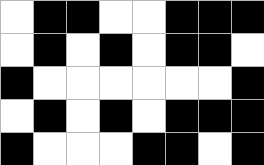[["white", "black", "black", "white", "white", "black", "black", "black"], ["white", "black", "white", "black", "white", "black", "black", "white"], ["black", "white", "white", "white", "white", "white", "white", "black"], ["white", "black", "white", "black", "white", "black", "black", "black"], ["black", "white", "white", "white", "black", "black", "white", "black"]]